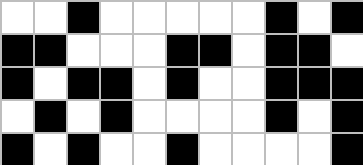[["white", "white", "black", "white", "white", "white", "white", "white", "black", "white", "black"], ["black", "black", "white", "white", "white", "black", "black", "white", "black", "black", "white"], ["black", "white", "black", "black", "white", "black", "white", "white", "black", "black", "black"], ["white", "black", "white", "black", "white", "white", "white", "white", "black", "white", "black"], ["black", "white", "black", "white", "white", "black", "white", "white", "white", "white", "black"]]